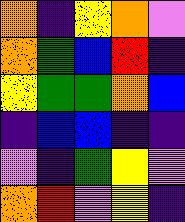[["orange", "indigo", "yellow", "orange", "violet"], ["orange", "green", "blue", "red", "indigo"], ["yellow", "green", "green", "orange", "blue"], ["indigo", "blue", "blue", "indigo", "indigo"], ["violet", "indigo", "green", "yellow", "violet"], ["orange", "red", "violet", "yellow", "indigo"]]